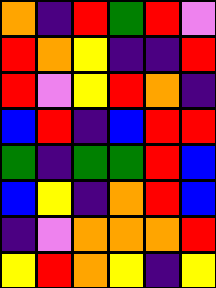[["orange", "indigo", "red", "green", "red", "violet"], ["red", "orange", "yellow", "indigo", "indigo", "red"], ["red", "violet", "yellow", "red", "orange", "indigo"], ["blue", "red", "indigo", "blue", "red", "red"], ["green", "indigo", "green", "green", "red", "blue"], ["blue", "yellow", "indigo", "orange", "red", "blue"], ["indigo", "violet", "orange", "orange", "orange", "red"], ["yellow", "red", "orange", "yellow", "indigo", "yellow"]]